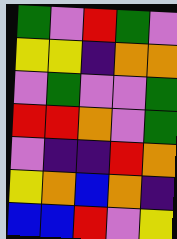[["green", "violet", "red", "green", "violet"], ["yellow", "yellow", "indigo", "orange", "orange"], ["violet", "green", "violet", "violet", "green"], ["red", "red", "orange", "violet", "green"], ["violet", "indigo", "indigo", "red", "orange"], ["yellow", "orange", "blue", "orange", "indigo"], ["blue", "blue", "red", "violet", "yellow"]]